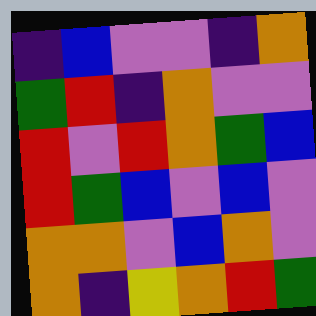[["indigo", "blue", "violet", "violet", "indigo", "orange"], ["green", "red", "indigo", "orange", "violet", "violet"], ["red", "violet", "red", "orange", "green", "blue"], ["red", "green", "blue", "violet", "blue", "violet"], ["orange", "orange", "violet", "blue", "orange", "violet"], ["orange", "indigo", "yellow", "orange", "red", "green"]]